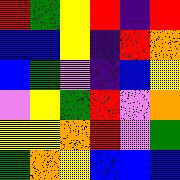[["red", "green", "yellow", "red", "indigo", "red"], ["blue", "blue", "yellow", "indigo", "red", "orange"], ["blue", "green", "violet", "indigo", "blue", "yellow"], ["violet", "yellow", "green", "red", "violet", "orange"], ["yellow", "yellow", "orange", "red", "violet", "green"], ["green", "orange", "yellow", "blue", "blue", "blue"]]